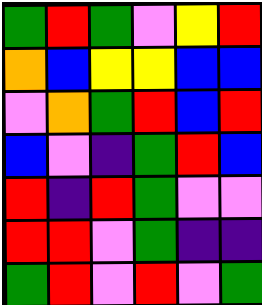[["green", "red", "green", "violet", "yellow", "red"], ["orange", "blue", "yellow", "yellow", "blue", "blue"], ["violet", "orange", "green", "red", "blue", "red"], ["blue", "violet", "indigo", "green", "red", "blue"], ["red", "indigo", "red", "green", "violet", "violet"], ["red", "red", "violet", "green", "indigo", "indigo"], ["green", "red", "violet", "red", "violet", "green"]]